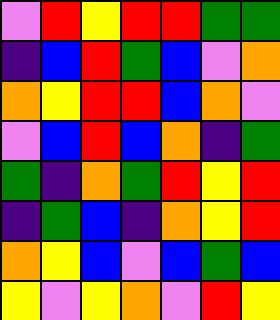[["violet", "red", "yellow", "red", "red", "green", "green"], ["indigo", "blue", "red", "green", "blue", "violet", "orange"], ["orange", "yellow", "red", "red", "blue", "orange", "violet"], ["violet", "blue", "red", "blue", "orange", "indigo", "green"], ["green", "indigo", "orange", "green", "red", "yellow", "red"], ["indigo", "green", "blue", "indigo", "orange", "yellow", "red"], ["orange", "yellow", "blue", "violet", "blue", "green", "blue"], ["yellow", "violet", "yellow", "orange", "violet", "red", "yellow"]]